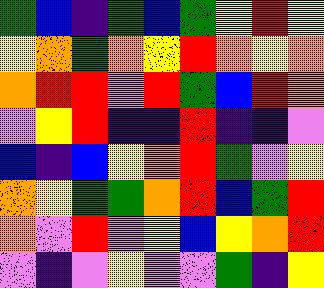[["green", "blue", "indigo", "green", "blue", "green", "yellow", "red", "yellow"], ["yellow", "orange", "green", "orange", "yellow", "red", "orange", "yellow", "orange"], ["orange", "red", "red", "violet", "red", "green", "blue", "red", "orange"], ["violet", "yellow", "red", "indigo", "indigo", "red", "indigo", "indigo", "violet"], ["blue", "indigo", "blue", "yellow", "orange", "red", "green", "violet", "yellow"], ["orange", "yellow", "green", "green", "orange", "red", "blue", "green", "red"], ["orange", "violet", "red", "violet", "yellow", "blue", "yellow", "orange", "red"], ["violet", "indigo", "violet", "yellow", "violet", "violet", "green", "indigo", "yellow"]]